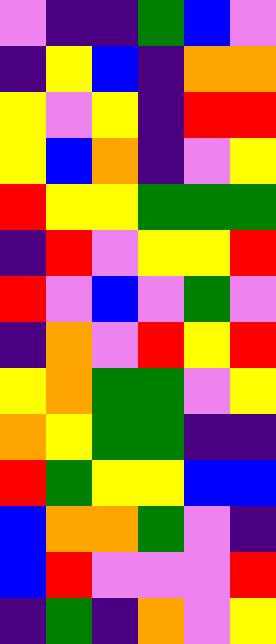[["violet", "indigo", "indigo", "green", "blue", "violet"], ["indigo", "yellow", "blue", "indigo", "orange", "orange"], ["yellow", "violet", "yellow", "indigo", "red", "red"], ["yellow", "blue", "orange", "indigo", "violet", "yellow"], ["red", "yellow", "yellow", "green", "green", "green"], ["indigo", "red", "violet", "yellow", "yellow", "red"], ["red", "violet", "blue", "violet", "green", "violet"], ["indigo", "orange", "violet", "red", "yellow", "red"], ["yellow", "orange", "green", "green", "violet", "yellow"], ["orange", "yellow", "green", "green", "indigo", "indigo"], ["red", "green", "yellow", "yellow", "blue", "blue"], ["blue", "orange", "orange", "green", "violet", "indigo"], ["blue", "red", "violet", "violet", "violet", "red"], ["indigo", "green", "indigo", "orange", "violet", "yellow"]]